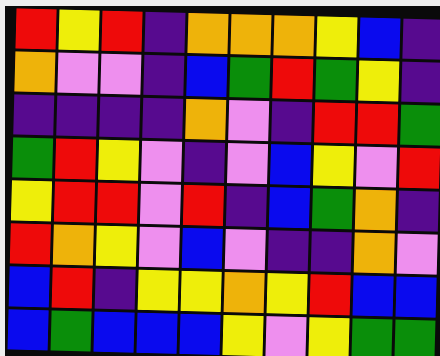[["red", "yellow", "red", "indigo", "orange", "orange", "orange", "yellow", "blue", "indigo"], ["orange", "violet", "violet", "indigo", "blue", "green", "red", "green", "yellow", "indigo"], ["indigo", "indigo", "indigo", "indigo", "orange", "violet", "indigo", "red", "red", "green"], ["green", "red", "yellow", "violet", "indigo", "violet", "blue", "yellow", "violet", "red"], ["yellow", "red", "red", "violet", "red", "indigo", "blue", "green", "orange", "indigo"], ["red", "orange", "yellow", "violet", "blue", "violet", "indigo", "indigo", "orange", "violet"], ["blue", "red", "indigo", "yellow", "yellow", "orange", "yellow", "red", "blue", "blue"], ["blue", "green", "blue", "blue", "blue", "yellow", "violet", "yellow", "green", "green"]]